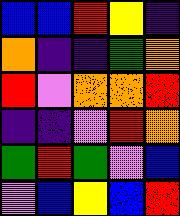[["blue", "blue", "red", "yellow", "indigo"], ["orange", "indigo", "indigo", "green", "orange"], ["red", "violet", "orange", "orange", "red"], ["indigo", "indigo", "violet", "red", "orange"], ["green", "red", "green", "violet", "blue"], ["violet", "blue", "yellow", "blue", "red"]]